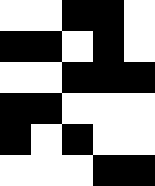[["white", "white", "black", "black", "white"], ["black", "black", "white", "black", "white"], ["white", "white", "black", "black", "black"], ["black", "black", "white", "white", "white"], ["black", "white", "black", "white", "white"], ["white", "white", "white", "black", "black"]]